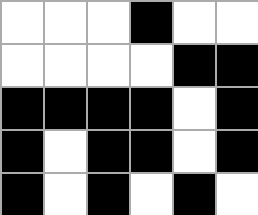[["white", "white", "white", "black", "white", "white"], ["white", "white", "white", "white", "black", "black"], ["black", "black", "black", "black", "white", "black"], ["black", "white", "black", "black", "white", "black"], ["black", "white", "black", "white", "black", "white"]]